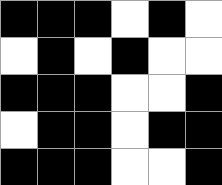[["black", "black", "black", "white", "black", "white"], ["white", "black", "white", "black", "white", "white"], ["black", "black", "black", "white", "white", "black"], ["white", "black", "black", "white", "black", "black"], ["black", "black", "black", "white", "white", "black"]]